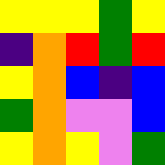[["yellow", "yellow", "yellow", "green", "yellow"], ["indigo", "orange", "red", "green", "red"], ["yellow", "orange", "blue", "indigo", "blue"], ["green", "orange", "violet", "violet", "blue"], ["yellow", "orange", "yellow", "violet", "green"]]